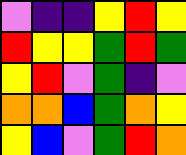[["violet", "indigo", "indigo", "yellow", "red", "yellow"], ["red", "yellow", "yellow", "green", "red", "green"], ["yellow", "red", "violet", "green", "indigo", "violet"], ["orange", "orange", "blue", "green", "orange", "yellow"], ["yellow", "blue", "violet", "green", "red", "orange"]]